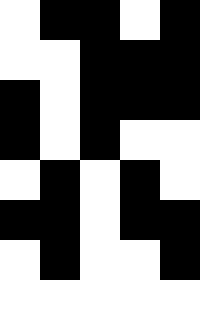[["white", "black", "black", "white", "black"], ["white", "white", "black", "black", "black"], ["black", "white", "black", "black", "black"], ["black", "white", "black", "white", "white"], ["white", "black", "white", "black", "white"], ["black", "black", "white", "black", "black"], ["white", "black", "white", "white", "black"], ["white", "white", "white", "white", "white"]]